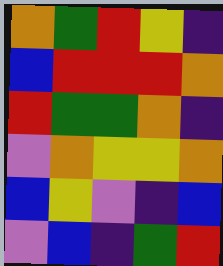[["orange", "green", "red", "yellow", "indigo"], ["blue", "red", "red", "red", "orange"], ["red", "green", "green", "orange", "indigo"], ["violet", "orange", "yellow", "yellow", "orange"], ["blue", "yellow", "violet", "indigo", "blue"], ["violet", "blue", "indigo", "green", "red"]]